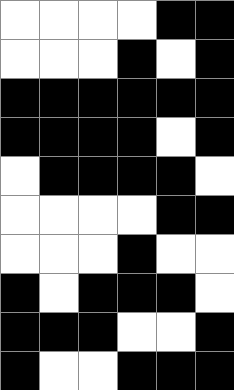[["white", "white", "white", "white", "black", "black"], ["white", "white", "white", "black", "white", "black"], ["black", "black", "black", "black", "black", "black"], ["black", "black", "black", "black", "white", "black"], ["white", "black", "black", "black", "black", "white"], ["white", "white", "white", "white", "black", "black"], ["white", "white", "white", "black", "white", "white"], ["black", "white", "black", "black", "black", "white"], ["black", "black", "black", "white", "white", "black"], ["black", "white", "white", "black", "black", "black"]]